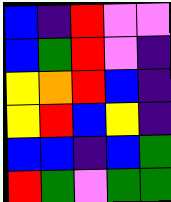[["blue", "indigo", "red", "violet", "violet"], ["blue", "green", "red", "violet", "indigo"], ["yellow", "orange", "red", "blue", "indigo"], ["yellow", "red", "blue", "yellow", "indigo"], ["blue", "blue", "indigo", "blue", "green"], ["red", "green", "violet", "green", "green"]]